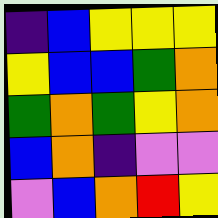[["indigo", "blue", "yellow", "yellow", "yellow"], ["yellow", "blue", "blue", "green", "orange"], ["green", "orange", "green", "yellow", "orange"], ["blue", "orange", "indigo", "violet", "violet"], ["violet", "blue", "orange", "red", "yellow"]]